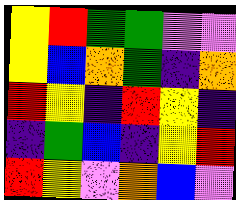[["yellow", "red", "green", "green", "violet", "violet"], ["yellow", "blue", "orange", "green", "indigo", "orange"], ["red", "yellow", "indigo", "red", "yellow", "indigo"], ["indigo", "green", "blue", "indigo", "yellow", "red"], ["red", "yellow", "violet", "orange", "blue", "violet"]]